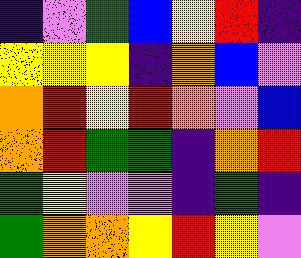[["indigo", "violet", "green", "blue", "yellow", "red", "indigo"], ["yellow", "yellow", "yellow", "indigo", "orange", "blue", "violet"], ["orange", "red", "yellow", "red", "orange", "violet", "blue"], ["orange", "red", "green", "green", "indigo", "orange", "red"], ["green", "yellow", "violet", "violet", "indigo", "green", "indigo"], ["green", "orange", "orange", "yellow", "red", "yellow", "violet"]]